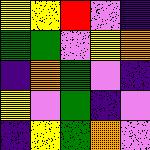[["yellow", "yellow", "red", "violet", "indigo"], ["green", "green", "violet", "yellow", "orange"], ["indigo", "orange", "green", "violet", "indigo"], ["yellow", "violet", "green", "indigo", "violet"], ["indigo", "yellow", "green", "orange", "violet"]]